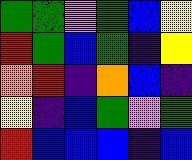[["green", "green", "violet", "green", "blue", "yellow"], ["red", "green", "blue", "green", "indigo", "yellow"], ["orange", "red", "indigo", "orange", "blue", "indigo"], ["yellow", "indigo", "blue", "green", "violet", "green"], ["red", "blue", "blue", "blue", "indigo", "blue"]]